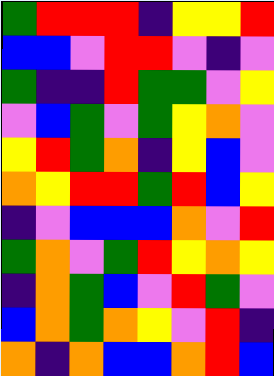[["green", "red", "red", "red", "indigo", "yellow", "yellow", "red"], ["blue", "blue", "violet", "red", "red", "violet", "indigo", "violet"], ["green", "indigo", "indigo", "red", "green", "green", "violet", "yellow"], ["violet", "blue", "green", "violet", "green", "yellow", "orange", "violet"], ["yellow", "red", "green", "orange", "indigo", "yellow", "blue", "violet"], ["orange", "yellow", "red", "red", "green", "red", "blue", "yellow"], ["indigo", "violet", "blue", "blue", "blue", "orange", "violet", "red"], ["green", "orange", "violet", "green", "red", "yellow", "orange", "yellow"], ["indigo", "orange", "green", "blue", "violet", "red", "green", "violet"], ["blue", "orange", "green", "orange", "yellow", "violet", "red", "indigo"], ["orange", "indigo", "orange", "blue", "blue", "orange", "red", "blue"]]